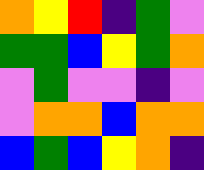[["orange", "yellow", "red", "indigo", "green", "violet"], ["green", "green", "blue", "yellow", "green", "orange"], ["violet", "green", "violet", "violet", "indigo", "violet"], ["violet", "orange", "orange", "blue", "orange", "orange"], ["blue", "green", "blue", "yellow", "orange", "indigo"]]